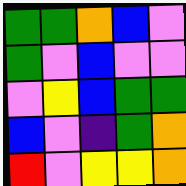[["green", "green", "orange", "blue", "violet"], ["green", "violet", "blue", "violet", "violet"], ["violet", "yellow", "blue", "green", "green"], ["blue", "violet", "indigo", "green", "orange"], ["red", "violet", "yellow", "yellow", "orange"]]